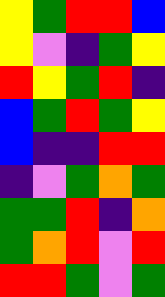[["yellow", "green", "red", "red", "blue"], ["yellow", "violet", "indigo", "green", "yellow"], ["red", "yellow", "green", "red", "indigo"], ["blue", "green", "red", "green", "yellow"], ["blue", "indigo", "indigo", "red", "red"], ["indigo", "violet", "green", "orange", "green"], ["green", "green", "red", "indigo", "orange"], ["green", "orange", "red", "violet", "red"], ["red", "red", "green", "violet", "green"]]